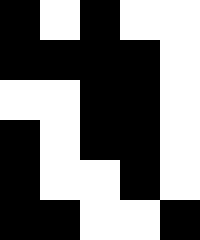[["black", "white", "black", "white", "white"], ["black", "black", "black", "black", "white"], ["white", "white", "black", "black", "white"], ["black", "white", "black", "black", "white"], ["black", "white", "white", "black", "white"], ["black", "black", "white", "white", "black"]]